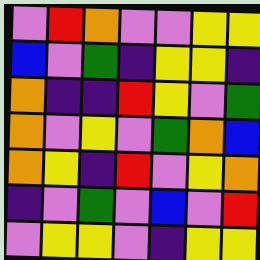[["violet", "red", "orange", "violet", "violet", "yellow", "yellow"], ["blue", "violet", "green", "indigo", "yellow", "yellow", "indigo"], ["orange", "indigo", "indigo", "red", "yellow", "violet", "green"], ["orange", "violet", "yellow", "violet", "green", "orange", "blue"], ["orange", "yellow", "indigo", "red", "violet", "yellow", "orange"], ["indigo", "violet", "green", "violet", "blue", "violet", "red"], ["violet", "yellow", "yellow", "violet", "indigo", "yellow", "yellow"]]